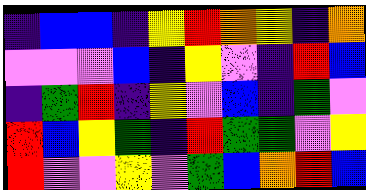[["indigo", "blue", "blue", "indigo", "yellow", "red", "orange", "yellow", "indigo", "orange"], ["violet", "violet", "violet", "blue", "indigo", "yellow", "violet", "indigo", "red", "blue"], ["indigo", "green", "red", "indigo", "yellow", "violet", "blue", "indigo", "green", "violet"], ["red", "blue", "yellow", "green", "indigo", "red", "green", "green", "violet", "yellow"], ["red", "violet", "violet", "yellow", "violet", "green", "blue", "orange", "red", "blue"]]